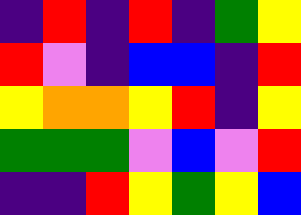[["indigo", "red", "indigo", "red", "indigo", "green", "yellow"], ["red", "violet", "indigo", "blue", "blue", "indigo", "red"], ["yellow", "orange", "orange", "yellow", "red", "indigo", "yellow"], ["green", "green", "green", "violet", "blue", "violet", "red"], ["indigo", "indigo", "red", "yellow", "green", "yellow", "blue"]]